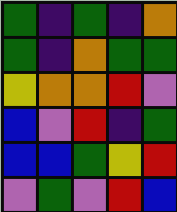[["green", "indigo", "green", "indigo", "orange"], ["green", "indigo", "orange", "green", "green"], ["yellow", "orange", "orange", "red", "violet"], ["blue", "violet", "red", "indigo", "green"], ["blue", "blue", "green", "yellow", "red"], ["violet", "green", "violet", "red", "blue"]]